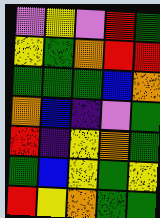[["violet", "yellow", "violet", "red", "green"], ["yellow", "green", "orange", "red", "red"], ["green", "green", "green", "blue", "orange"], ["orange", "blue", "indigo", "violet", "green"], ["red", "indigo", "yellow", "orange", "green"], ["green", "blue", "yellow", "green", "yellow"], ["red", "yellow", "orange", "green", "green"]]